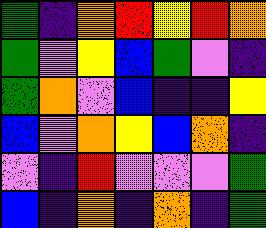[["green", "indigo", "orange", "red", "yellow", "red", "orange"], ["green", "violet", "yellow", "blue", "green", "violet", "indigo"], ["green", "orange", "violet", "blue", "indigo", "indigo", "yellow"], ["blue", "violet", "orange", "yellow", "blue", "orange", "indigo"], ["violet", "indigo", "red", "violet", "violet", "violet", "green"], ["blue", "indigo", "orange", "indigo", "orange", "indigo", "green"]]